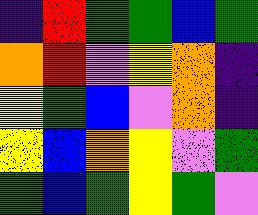[["indigo", "red", "green", "green", "blue", "green"], ["orange", "red", "violet", "yellow", "orange", "indigo"], ["yellow", "green", "blue", "violet", "orange", "indigo"], ["yellow", "blue", "orange", "yellow", "violet", "green"], ["green", "blue", "green", "yellow", "green", "violet"]]